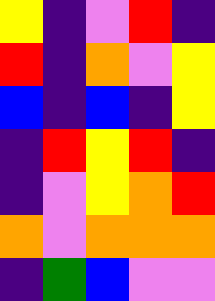[["yellow", "indigo", "violet", "red", "indigo"], ["red", "indigo", "orange", "violet", "yellow"], ["blue", "indigo", "blue", "indigo", "yellow"], ["indigo", "red", "yellow", "red", "indigo"], ["indigo", "violet", "yellow", "orange", "red"], ["orange", "violet", "orange", "orange", "orange"], ["indigo", "green", "blue", "violet", "violet"]]